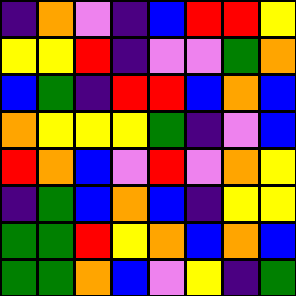[["indigo", "orange", "violet", "indigo", "blue", "red", "red", "yellow"], ["yellow", "yellow", "red", "indigo", "violet", "violet", "green", "orange"], ["blue", "green", "indigo", "red", "red", "blue", "orange", "blue"], ["orange", "yellow", "yellow", "yellow", "green", "indigo", "violet", "blue"], ["red", "orange", "blue", "violet", "red", "violet", "orange", "yellow"], ["indigo", "green", "blue", "orange", "blue", "indigo", "yellow", "yellow"], ["green", "green", "red", "yellow", "orange", "blue", "orange", "blue"], ["green", "green", "orange", "blue", "violet", "yellow", "indigo", "green"]]